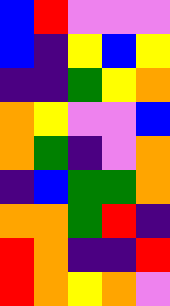[["blue", "red", "violet", "violet", "violet"], ["blue", "indigo", "yellow", "blue", "yellow"], ["indigo", "indigo", "green", "yellow", "orange"], ["orange", "yellow", "violet", "violet", "blue"], ["orange", "green", "indigo", "violet", "orange"], ["indigo", "blue", "green", "green", "orange"], ["orange", "orange", "green", "red", "indigo"], ["red", "orange", "indigo", "indigo", "red"], ["red", "orange", "yellow", "orange", "violet"]]